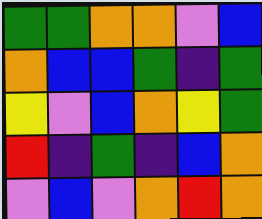[["green", "green", "orange", "orange", "violet", "blue"], ["orange", "blue", "blue", "green", "indigo", "green"], ["yellow", "violet", "blue", "orange", "yellow", "green"], ["red", "indigo", "green", "indigo", "blue", "orange"], ["violet", "blue", "violet", "orange", "red", "orange"]]